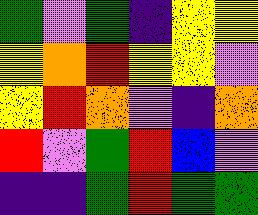[["green", "violet", "green", "indigo", "yellow", "yellow"], ["yellow", "orange", "red", "yellow", "yellow", "violet"], ["yellow", "red", "orange", "violet", "indigo", "orange"], ["red", "violet", "green", "red", "blue", "violet"], ["indigo", "indigo", "green", "red", "green", "green"]]